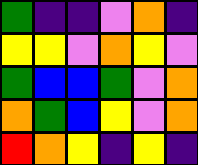[["green", "indigo", "indigo", "violet", "orange", "indigo"], ["yellow", "yellow", "violet", "orange", "yellow", "violet"], ["green", "blue", "blue", "green", "violet", "orange"], ["orange", "green", "blue", "yellow", "violet", "orange"], ["red", "orange", "yellow", "indigo", "yellow", "indigo"]]